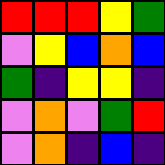[["red", "red", "red", "yellow", "green"], ["violet", "yellow", "blue", "orange", "blue"], ["green", "indigo", "yellow", "yellow", "indigo"], ["violet", "orange", "violet", "green", "red"], ["violet", "orange", "indigo", "blue", "indigo"]]